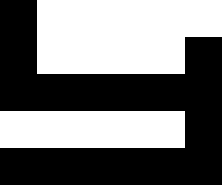[["black", "white", "white", "white", "white", "white"], ["black", "white", "white", "white", "white", "black"], ["black", "black", "black", "black", "black", "black"], ["white", "white", "white", "white", "white", "black"], ["black", "black", "black", "black", "black", "black"]]